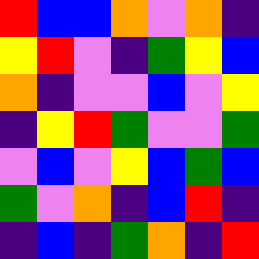[["red", "blue", "blue", "orange", "violet", "orange", "indigo"], ["yellow", "red", "violet", "indigo", "green", "yellow", "blue"], ["orange", "indigo", "violet", "violet", "blue", "violet", "yellow"], ["indigo", "yellow", "red", "green", "violet", "violet", "green"], ["violet", "blue", "violet", "yellow", "blue", "green", "blue"], ["green", "violet", "orange", "indigo", "blue", "red", "indigo"], ["indigo", "blue", "indigo", "green", "orange", "indigo", "red"]]